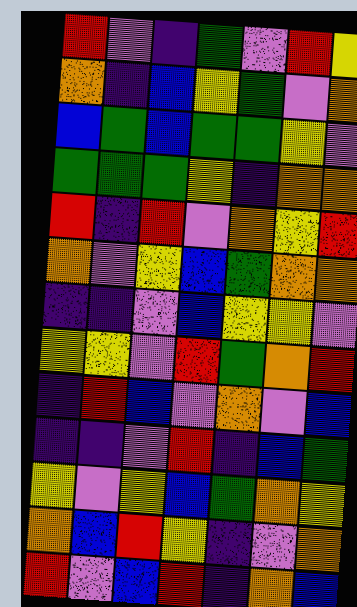[["red", "violet", "indigo", "green", "violet", "red", "yellow"], ["orange", "indigo", "blue", "yellow", "green", "violet", "orange"], ["blue", "green", "blue", "green", "green", "yellow", "violet"], ["green", "green", "green", "yellow", "indigo", "orange", "orange"], ["red", "indigo", "red", "violet", "orange", "yellow", "red"], ["orange", "violet", "yellow", "blue", "green", "orange", "orange"], ["indigo", "indigo", "violet", "blue", "yellow", "yellow", "violet"], ["yellow", "yellow", "violet", "red", "green", "orange", "red"], ["indigo", "red", "blue", "violet", "orange", "violet", "blue"], ["indigo", "indigo", "violet", "red", "indigo", "blue", "green"], ["yellow", "violet", "yellow", "blue", "green", "orange", "yellow"], ["orange", "blue", "red", "yellow", "indigo", "violet", "orange"], ["red", "violet", "blue", "red", "indigo", "orange", "blue"]]